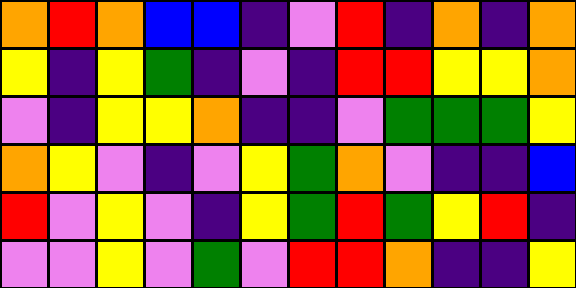[["orange", "red", "orange", "blue", "blue", "indigo", "violet", "red", "indigo", "orange", "indigo", "orange"], ["yellow", "indigo", "yellow", "green", "indigo", "violet", "indigo", "red", "red", "yellow", "yellow", "orange"], ["violet", "indigo", "yellow", "yellow", "orange", "indigo", "indigo", "violet", "green", "green", "green", "yellow"], ["orange", "yellow", "violet", "indigo", "violet", "yellow", "green", "orange", "violet", "indigo", "indigo", "blue"], ["red", "violet", "yellow", "violet", "indigo", "yellow", "green", "red", "green", "yellow", "red", "indigo"], ["violet", "violet", "yellow", "violet", "green", "violet", "red", "red", "orange", "indigo", "indigo", "yellow"]]